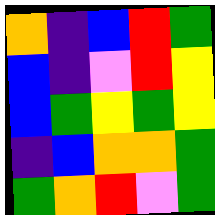[["orange", "indigo", "blue", "red", "green"], ["blue", "indigo", "violet", "red", "yellow"], ["blue", "green", "yellow", "green", "yellow"], ["indigo", "blue", "orange", "orange", "green"], ["green", "orange", "red", "violet", "green"]]